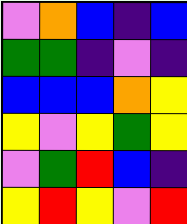[["violet", "orange", "blue", "indigo", "blue"], ["green", "green", "indigo", "violet", "indigo"], ["blue", "blue", "blue", "orange", "yellow"], ["yellow", "violet", "yellow", "green", "yellow"], ["violet", "green", "red", "blue", "indigo"], ["yellow", "red", "yellow", "violet", "red"]]